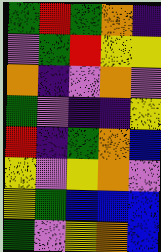[["green", "red", "green", "orange", "indigo"], ["violet", "green", "red", "yellow", "yellow"], ["orange", "indigo", "violet", "orange", "violet"], ["green", "violet", "indigo", "indigo", "yellow"], ["red", "indigo", "green", "orange", "blue"], ["yellow", "violet", "yellow", "orange", "violet"], ["yellow", "green", "blue", "blue", "blue"], ["green", "violet", "yellow", "orange", "blue"]]